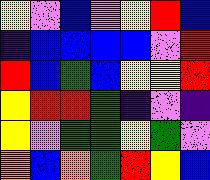[["yellow", "violet", "blue", "violet", "yellow", "red", "blue"], ["indigo", "blue", "blue", "blue", "blue", "violet", "red"], ["red", "blue", "green", "blue", "yellow", "yellow", "red"], ["yellow", "red", "red", "green", "indigo", "violet", "indigo"], ["yellow", "violet", "green", "green", "yellow", "green", "violet"], ["orange", "blue", "orange", "green", "red", "yellow", "blue"]]